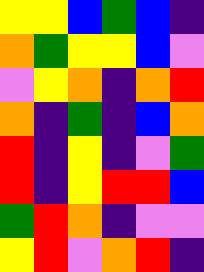[["yellow", "yellow", "blue", "green", "blue", "indigo"], ["orange", "green", "yellow", "yellow", "blue", "violet"], ["violet", "yellow", "orange", "indigo", "orange", "red"], ["orange", "indigo", "green", "indigo", "blue", "orange"], ["red", "indigo", "yellow", "indigo", "violet", "green"], ["red", "indigo", "yellow", "red", "red", "blue"], ["green", "red", "orange", "indigo", "violet", "violet"], ["yellow", "red", "violet", "orange", "red", "indigo"]]